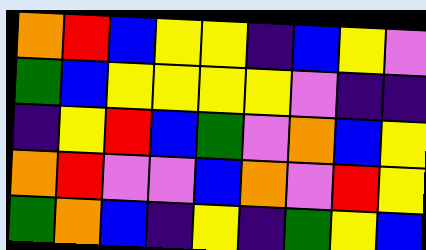[["orange", "red", "blue", "yellow", "yellow", "indigo", "blue", "yellow", "violet"], ["green", "blue", "yellow", "yellow", "yellow", "yellow", "violet", "indigo", "indigo"], ["indigo", "yellow", "red", "blue", "green", "violet", "orange", "blue", "yellow"], ["orange", "red", "violet", "violet", "blue", "orange", "violet", "red", "yellow"], ["green", "orange", "blue", "indigo", "yellow", "indigo", "green", "yellow", "blue"]]